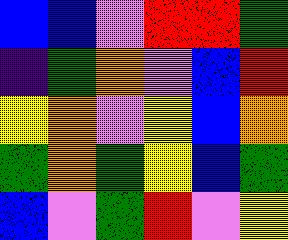[["blue", "blue", "violet", "red", "red", "green"], ["indigo", "green", "orange", "violet", "blue", "red"], ["yellow", "orange", "violet", "yellow", "blue", "orange"], ["green", "orange", "green", "yellow", "blue", "green"], ["blue", "violet", "green", "red", "violet", "yellow"]]